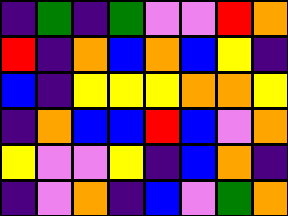[["indigo", "green", "indigo", "green", "violet", "violet", "red", "orange"], ["red", "indigo", "orange", "blue", "orange", "blue", "yellow", "indigo"], ["blue", "indigo", "yellow", "yellow", "yellow", "orange", "orange", "yellow"], ["indigo", "orange", "blue", "blue", "red", "blue", "violet", "orange"], ["yellow", "violet", "violet", "yellow", "indigo", "blue", "orange", "indigo"], ["indigo", "violet", "orange", "indigo", "blue", "violet", "green", "orange"]]